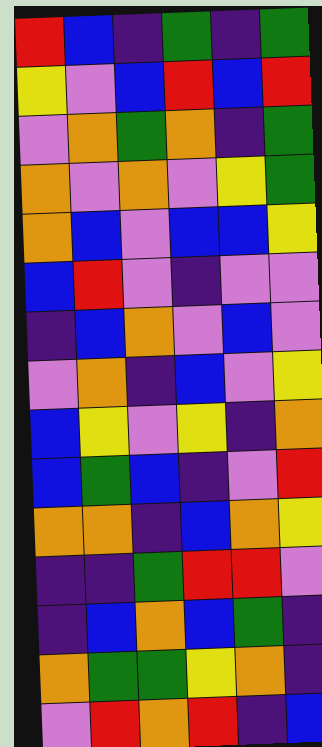[["red", "blue", "indigo", "green", "indigo", "green"], ["yellow", "violet", "blue", "red", "blue", "red"], ["violet", "orange", "green", "orange", "indigo", "green"], ["orange", "violet", "orange", "violet", "yellow", "green"], ["orange", "blue", "violet", "blue", "blue", "yellow"], ["blue", "red", "violet", "indigo", "violet", "violet"], ["indigo", "blue", "orange", "violet", "blue", "violet"], ["violet", "orange", "indigo", "blue", "violet", "yellow"], ["blue", "yellow", "violet", "yellow", "indigo", "orange"], ["blue", "green", "blue", "indigo", "violet", "red"], ["orange", "orange", "indigo", "blue", "orange", "yellow"], ["indigo", "indigo", "green", "red", "red", "violet"], ["indigo", "blue", "orange", "blue", "green", "indigo"], ["orange", "green", "green", "yellow", "orange", "indigo"], ["violet", "red", "orange", "red", "indigo", "blue"]]